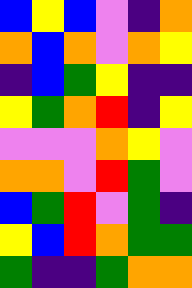[["blue", "yellow", "blue", "violet", "indigo", "orange"], ["orange", "blue", "orange", "violet", "orange", "yellow"], ["indigo", "blue", "green", "yellow", "indigo", "indigo"], ["yellow", "green", "orange", "red", "indigo", "yellow"], ["violet", "violet", "violet", "orange", "yellow", "violet"], ["orange", "orange", "violet", "red", "green", "violet"], ["blue", "green", "red", "violet", "green", "indigo"], ["yellow", "blue", "red", "orange", "green", "green"], ["green", "indigo", "indigo", "green", "orange", "orange"]]